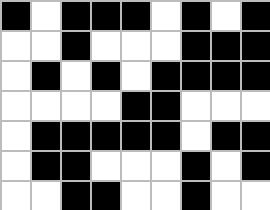[["black", "white", "black", "black", "black", "white", "black", "white", "black"], ["white", "white", "black", "white", "white", "white", "black", "black", "black"], ["white", "black", "white", "black", "white", "black", "black", "black", "black"], ["white", "white", "white", "white", "black", "black", "white", "white", "white"], ["white", "black", "black", "black", "black", "black", "white", "black", "black"], ["white", "black", "black", "white", "white", "white", "black", "white", "black"], ["white", "white", "black", "black", "white", "white", "black", "white", "white"]]